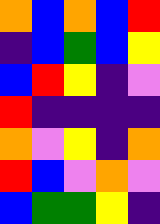[["orange", "blue", "orange", "blue", "red"], ["indigo", "blue", "green", "blue", "yellow"], ["blue", "red", "yellow", "indigo", "violet"], ["red", "indigo", "indigo", "indigo", "indigo"], ["orange", "violet", "yellow", "indigo", "orange"], ["red", "blue", "violet", "orange", "violet"], ["blue", "green", "green", "yellow", "indigo"]]